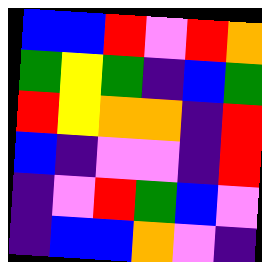[["blue", "blue", "red", "violet", "red", "orange"], ["green", "yellow", "green", "indigo", "blue", "green"], ["red", "yellow", "orange", "orange", "indigo", "red"], ["blue", "indigo", "violet", "violet", "indigo", "red"], ["indigo", "violet", "red", "green", "blue", "violet"], ["indigo", "blue", "blue", "orange", "violet", "indigo"]]